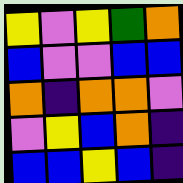[["yellow", "violet", "yellow", "green", "orange"], ["blue", "violet", "violet", "blue", "blue"], ["orange", "indigo", "orange", "orange", "violet"], ["violet", "yellow", "blue", "orange", "indigo"], ["blue", "blue", "yellow", "blue", "indigo"]]